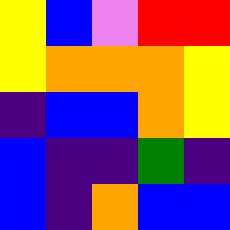[["yellow", "blue", "violet", "red", "red"], ["yellow", "orange", "orange", "orange", "yellow"], ["indigo", "blue", "blue", "orange", "yellow"], ["blue", "indigo", "indigo", "green", "indigo"], ["blue", "indigo", "orange", "blue", "blue"]]